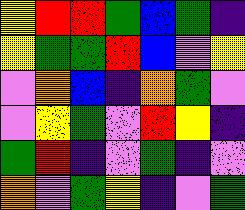[["yellow", "red", "red", "green", "blue", "green", "indigo"], ["yellow", "green", "green", "red", "blue", "violet", "yellow"], ["violet", "orange", "blue", "indigo", "orange", "green", "violet"], ["violet", "yellow", "green", "violet", "red", "yellow", "indigo"], ["green", "red", "indigo", "violet", "green", "indigo", "violet"], ["orange", "violet", "green", "yellow", "indigo", "violet", "green"]]